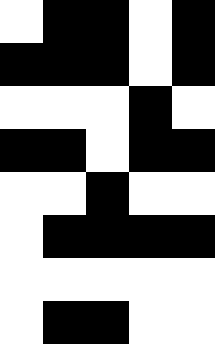[["white", "black", "black", "white", "black"], ["black", "black", "black", "white", "black"], ["white", "white", "white", "black", "white"], ["black", "black", "white", "black", "black"], ["white", "white", "black", "white", "white"], ["white", "black", "black", "black", "black"], ["white", "white", "white", "white", "white"], ["white", "black", "black", "white", "white"]]